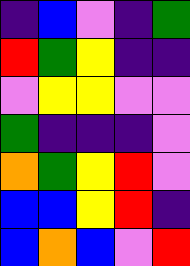[["indigo", "blue", "violet", "indigo", "green"], ["red", "green", "yellow", "indigo", "indigo"], ["violet", "yellow", "yellow", "violet", "violet"], ["green", "indigo", "indigo", "indigo", "violet"], ["orange", "green", "yellow", "red", "violet"], ["blue", "blue", "yellow", "red", "indigo"], ["blue", "orange", "blue", "violet", "red"]]